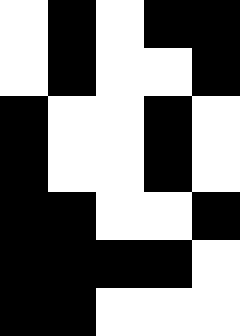[["white", "black", "white", "black", "black"], ["white", "black", "white", "white", "black"], ["black", "white", "white", "black", "white"], ["black", "white", "white", "black", "white"], ["black", "black", "white", "white", "black"], ["black", "black", "black", "black", "white"], ["black", "black", "white", "white", "white"]]